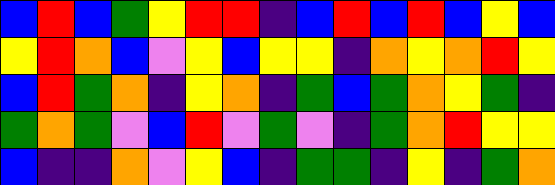[["blue", "red", "blue", "green", "yellow", "red", "red", "indigo", "blue", "red", "blue", "red", "blue", "yellow", "blue"], ["yellow", "red", "orange", "blue", "violet", "yellow", "blue", "yellow", "yellow", "indigo", "orange", "yellow", "orange", "red", "yellow"], ["blue", "red", "green", "orange", "indigo", "yellow", "orange", "indigo", "green", "blue", "green", "orange", "yellow", "green", "indigo"], ["green", "orange", "green", "violet", "blue", "red", "violet", "green", "violet", "indigo", "green", "orange", "red", "yellow", "yellow"], ["blue", "indigo", "indigo", "orange", "violet", "yellow", "blue", "indigo", "green", "green", "indigo", "yellow", "indigo", "green", "orange"]]